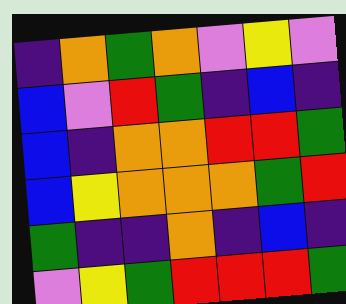[["indigo", "orange", "green", "orange", "violet", "yellow", "violet"], ["blue", "violet", "red", "green", "indigo", "blue", "indigo"], ["blue", "indigo", "orange", "orange", "red", "red", "green"], ["blue", "yellow", "orange", "orange", "orange", "green", "red"], ["green", "indigo", "indigo", "orange", "indigo", "blue", "indigo"], ["violet", "yellow", "green", "red", "red", "red", "green"]]